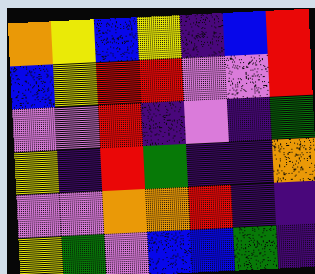[["orange", "yellow", "blue", "yellow", "indigo", "blue", "red"], ["blue", "yellow", "red", "red", "violet", "violet", "red"], ["violet", "violet", "red", "indigo", "violet", "indigo", "green"], ["yellow", "indigo", "red", "green", "indigo", "indigo", "orange"], ["violet", "violet", "orange", "orange", "red", "indigo", "indigo"], ["yellow", "green", "violet", "blue", "blue", "green", "indigo"]]